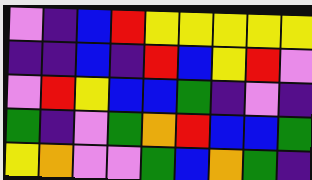[["violet", "indigo", "blue", "red", "yellow", "yellow", "yellow", "yellow", "yellow"], ["indigo", "indigo", "blue", "indigo", "red", "blue", "yellow", "red", "violet"], ["violet", "red", "yellow", "blue", "blue", "green", "indigo", "violet", "indigo"], ["green", "indigo", "violet", "green", "orange", "red", "blue", "blue", "green"], ["yellow", "orange", "violet", "violet", "green", "blue", "orange", "green", "indigo"]]